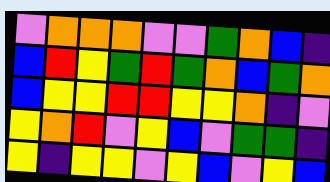[["violet", "orange", "orange", "orange", "violet", "violet", "green", "orange", "blue", "indigo"], ["blue", "red", "yellow", "green", "red", "green", "orange", "blue", "green", "orange"], ["blue", "yellow", "yellow", "red", "red", "yellow", "yellow", "orange", "indigo", "violet"], ["yellow", "orange", "red", "violet", "yellow", "blue", "violet", "green", "green", "indigo"], ["yellow", "indigo", "yellow", "yellow", "violet", "yellow", "blue", "violet", "yellow", "blue"]]